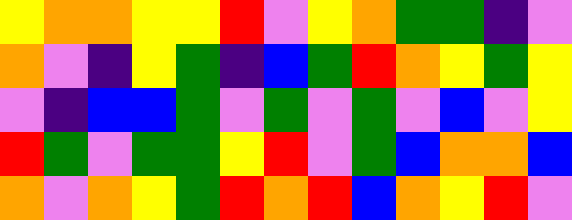[["yellow", "orange", "orange", "yellow", "yellow", "red", "violet", "yellow", "orange", "green", "green", "indigo", "violet"], ["orange", "violet", "indigo", "yellow", "green", "indigo", "blue", "green", "red", "orange", "yellow", "green", "yellow"], ["violet", "indigo", "blue", "blue", "green", "violet", "green", "violet", "green", "violet", "blue", "violet", "yellow"], ["red", "green", "violet", "green", "green", "yellow", "red", "violet", "green", "blue", "orange", "orange", "blue"], ["orange", "violet", "orange", "yellow", "green", "red", "orange", "red", "blue", "orange", "yellow", "red", "violet"]]